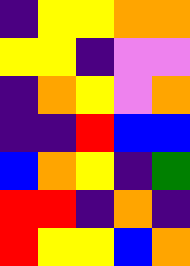[["indigo", "yellow", "yellow", "orange", "orange"], ["yellow", "yellow", "indigo", "violet", "violet"], ["indigo", "orange", "yellow", "violet", "orange"], ["indigo", "indigo", "red", "blue", "blue"], ["blue", "orange", "yellow", "indigo", "green"], ["red", "red", "indigo", "orange", "indigo"], ["red", "yellow", "yellow", "blue", "orange"]]